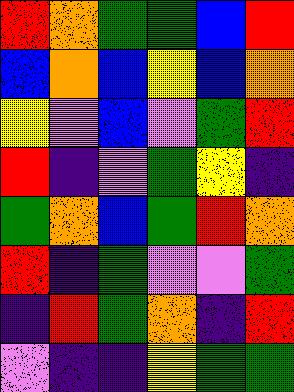[["red", "orange", "green", "green", "blue", "red"], ["blue", "orange", "blue", "yellow", "blue", "orange"], ["yellow", "violet", "blue", "violet", "green", "red"], ["red", "indigo", "violet", "green", "yellow", "indigo"], ["green", "orange", "blue", "green", "red", "orange"], ["red", "indigo", "green", "violet", "violet", "green"], ["indigo", "red", "green", "orange", "indigo", "red"], ["violet", "indigo", "indigo", "yellow", "green", "green"]]